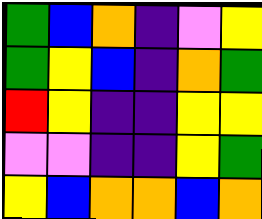[["green", "blue", "orange", "indigo", "violet", "yellow"], ["green", "yellow", "blue", "indigo", "orange", "green"], ["red", "yellow", "indigo", "indigo", "yellow", "yellow"], ["violet", "violet", "indigo", "indigo", "yellow", "green"], ["yellow", "blue", "orange", "orange", "blue", "orange"]]